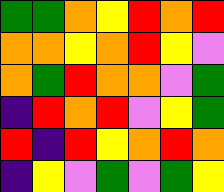[["green", "green", "orange", "yellow", "red", "orange", "red"], ["orange", "orange", "yellow", "orange", "red", "yellow", "violet"], ["orange", "green", "red", "orange", "orange", "violet", "green"], ["indigo", "red", "orange", "red", "violet", "yellow", "green"], ["red", "indigo", "red", "yellow", "orange", "red", "orange"], ["indigo", "yellow", "violet", "green", "violet", "green", "yellow"]]